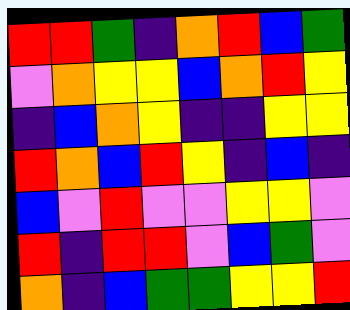[["red", "red", "green", "indigo", "orange", "red", "blue", "green"], ["violet", "orange", "yellow", "yellow", "blue", "orange", "red", "yellow"], ["indigo", "blue", "orange", "yellow", "indigo", "indigo", "yellow", "yellow"], ["red", "orange", "blue", "red", "yellow", "indigo", "blue", "indigo"], ["blue", "violet", "red", "violet", "violet", "yellow", "yellow", "violet"], ["red", "indigo", "red", "red", "violet", "blue", "green", "violet"], ["orange", "indigo", "blue", "green", "green", "yellow", "yellow", "red"]]